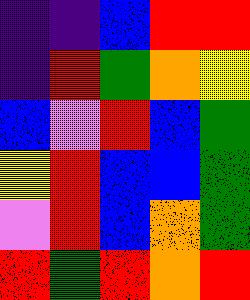[["indigo", "indigo", "blue", "red", "red"], ["indigo", "red", "green", "orange", "yellow"], ["blue", "violet", "red", "blue", "green"], ["yellow", "red", "blue", "blue", "green"], ["violet", "red", "blue", "orange", "green"], ["red", "green", "red", "orange", "red"]]